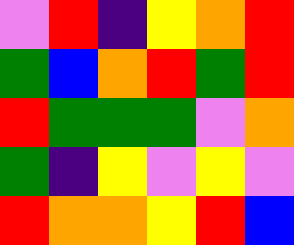[["violet", "red", "indigo", "yellow", "orange", "red"], ["green", "blue", "orange", "red", "green", "red"], ["red", "green", "green", "green", "violet", "orange"], ["green", "indigo", "yellow", "violet", "yellow", "violet"], ["red", "orange", "orange", "yellow", "red", "blue"]]